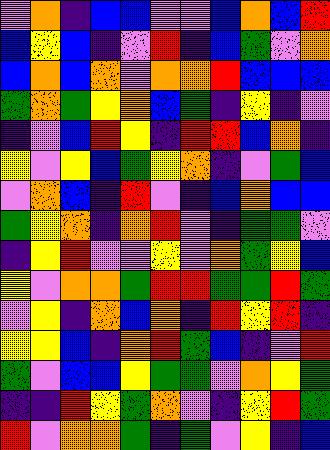[["violet", "orange", "indigo", "blue", "blue", "violet", "violet", "blue", "orange", "blue", "red"], ["blue", "yellow", "blue", "indigo", "violet", "red", "indigo", "blue", "green", "violet", "orange"], ["blue", "orange", "blue", "orange", "violet", "orange", "orange", "red", "blue", "blue", "blue"], ["green", "orange", "green", "yellow", "orange", "blue", "green", "indigo", "yellow", "indigo", "violet"], ["indigo", "violet", "blue", "red", "yellow", "indigo", "red", "red", "blue", "orange", "indigo"], ["yellow", "violet", "yellow", "blue", "green", "yellow", "orange", "indigo", "violet", "green", "blue"], ["violet", "orange", "blue", "indigo", "red", "violet", "indigo", "blue", "orange", "blue", "blue"], ["green", "yellow", "orange", "indigo", "orange", "red", "violet", "indigo", "green", "green", "violet"], ["indigo", "yellow", "red", "violet", "violet", "yellow", "violet", "orange", "green", "yellow", "blue"], ["yellow", "violet", "orange", "orange", "green", "red", "red", "green", "green", "red", "green"], ["violet", "yellow", "indigo", "orange", "blue", "orange", "indigo", "red", "yellow", "red", "indigo"], ["yellow", "yellow", "blue", "indigo", "orange", "red", "green", "blue", "indigo", "violet", "red"], ["green", "violet", "blue", "blue", "yellow", "green", "green", "violet", "orange", "yellow", "green"], ["indigo", "indigo", "red", "yellow", "green", "orange", "violet", "indigo", "yellow", "red", "green"], ["red", "violet", "orange", "orange", "green", "indigo", "green", "violet", "yellow", "indigo", "blue"]]